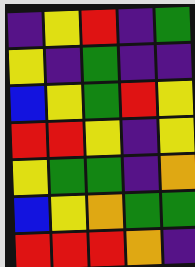[["indigo", "yellow", "red", "indigo", "green"], ["yellow", "indigo", "green", "indigo", "indigo"], ["blue", "yellow", "green", "red", "yellow"], ["red", "red", "yellow", "indigo", "yellow"], ["yellow", "green", "green", "indigo", "orange"], ["blue", "yellow", "orange", "green", "green"], ["red", "red", "red", "orange", "indigo"]]